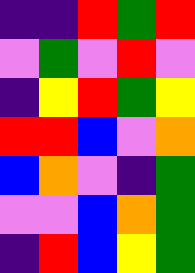[["indigo", "indigo", "red", "green", "red"], ["violet", "green", "violet", "red", "violet"], ["indigo", "yellow", "red", "green", "yellow"], ["red", "red", "blue", "violet", "orange"], ["blue", "orange", "violet", "indigo", "green"], ["violet", "violet", "blue", "orange", "green"], ["indigo", "red", "blue", "yellow", "green"]]